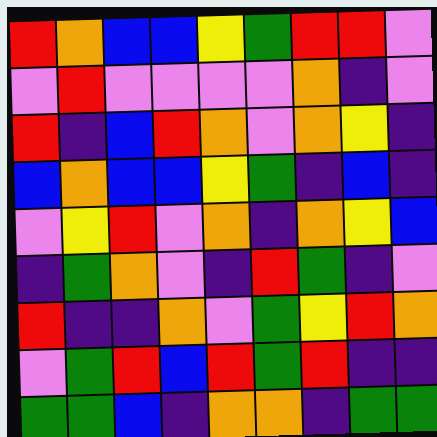[["red", "orange", "blue", "blue", "yellow", "green", "red", "red", "violet"], ["violet", "red", "violet", "violet", "violet", "violet", "orange", "indigo", "violet"], ["red", "indigo", "blue", "red", "orange", "violet", "orange", "yellow", "indigo"], ["blue", "orange", "blue", "blue", "yellow", "green", "indigo", "blue", "indigo"], ["violet", "yellow", "red", "violet", "orange", "indigo", "orange", "yellow", "blue"], ["indigo", "green", "orange", "violet", "indigo", "red", "green", "indigo", "violet"], ["red", "indigo", "indigo", "orange", "violet", "green", "yellow", "red", "orange"], ["violet", "green", "red", "blue", "red", "green", "red", "indigo", "indigo"], ["green", "green", "blue", "indigo", "orange", "orange", "indigo", "green", "green"]]